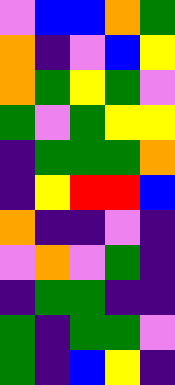[["violet", "blue", "blue", "orange", "green"], ["orange", "indigo", "violet", "blue", "yellow"], ["orange", "green", "yellow", "green", "violet"], ["green", "violet", "green", "yellow", "yellow"], ["indigo", "green", "green", "green", "orange"], ["indigo", "yellow", "red", "red", "blue"], ["orange", "indigo", "indigo", "violet", "indigo"], ["violet", "orange", "violet", "green", "indigo"], ["indigo", "green", "green", "indigo", "indigo"], ["green", "indigo", "green", "green", "violet"], ["green", "indigo", "blue", "yellow", "indigo"]]